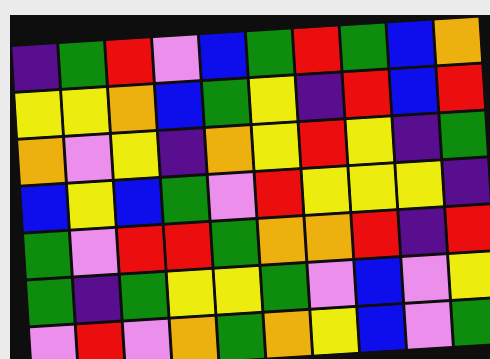[["indigo", "green", "red", "violet", "blue", "green", "red", "green", "blue", "orange"], ["yellow", "yellow", "orange", "blue", "green", "yellow", "indigo", "red", "blue", "red"], ["orange", "violet", "yellow", "indigo", "orange", "yellow", "red", "yellow", "indigo", "green"], ["blue", "yellow", "blue", "green", "violet", "red", "yellow", "yellow", "yellow", "indigo"], ["green", "violet", "red", "red", "green", "orange", "orange", "red", "indigo", "red"], ["green", "indigo", "green", "yellow", "yellow", "green", "violet", "blue", "violet", "yellow"], ["violet", "red", "violet", "orange", "green", "orange", "yellow", "blue", "violet", "green"]]